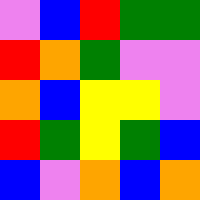[["violet", "blue", "red", "green", "green"], ["red", "orange", "green", "violet", "violet"], ["orange", "blue", "yellow", "yellow", "violet"], ["red", "green", "yellow", "green", "blue"], ["blue", "violet", "orange", "blue", "orange"]]